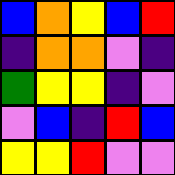[["blue", "orange", "yellow", "blue", "red"], ["indigo", "orange", "orange", "violet", "indigo"], ["green", "yellow", "yellow", "indigo", "violet"], ["violet", "blue", "indigo", "red", "blue"], ["yellow", "yellow", "red", "violet", "violet"]]